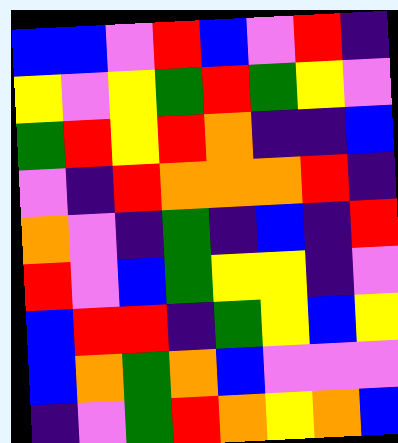[["blue", "blue", "violet", "red", "blue", "violet", "red", "indigo"], ["yellow", "violet", "yellow", "green", "red", "green", "yellow", "violet"], ["green", "red", "yellow", "red", "orange", "indigo", "indigo", "blue"], ["violet", "indigo", "red", "orange", "orange", "orange", "red", "indigo"], ["orange", "violet", "indigo", "green", "indigo", "blue", "indigo", "red"], ["red", "violet", "blue", "green", "yellow", "yellow", "indigo", "violet"], ["blue", "red", "red", "indigo", "green", "yellow", "blue", "yellow"], ["blue", "orange", "green", "orange", "blue", "violet", "violet", "violet"], ["indigo", "violet", "green", "red", "orange", "yellow", "orange", "blue"]]